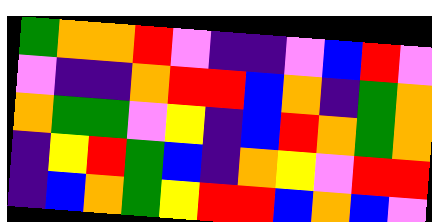[["green", "orange", "orange", "red", "violet", "indigo", "indigo", "violet", "blue", "red", "violet"], ["violet", "indigo", "indigo", "orange", "red", "red", "blue", "orange", "indigo", "green", "orange"], ["orange", "green", "green", "violet", "yellow", "indigo", "blue", "red", "orange", "green", "orange"], ["indigo", "yellow", "red", "green", "blue", "indigo", "orange", "yellow", "violet", "red", "red"], ["indigo", "blue", "orange", "green", "yellow", "red", "red", "blue", "orange", "blue", "violet"]]